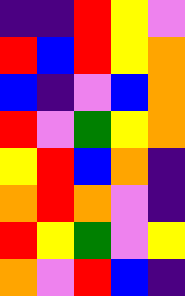[["indigo", "indigo", "red", "yellow", "violet"], ["red", "blue", "red", "yellow", "orange"], ["blue", "indigo", "violet", "blue", "orange"], ["red", "violet", "green", "yellow", "orange"], ["yellow", "red", "blue", "orange", "indigo"], ["orange", "red", "orange", "violet", "indigo"], ["red", "yellow", "green", "violet", "yellow"], ["orange", "violet", "red", "blue", "indigo"]]